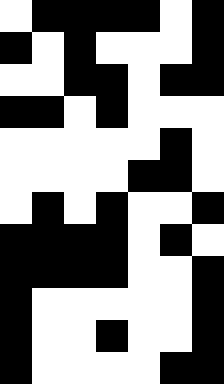[["white", "black", "black", "black", "black", "white", "black"], ["black", "white", "black", "white", "white", "white", "black"], ["white", "white", "black", "black", "white", "black", "black"], ["black", "black", "white", "black", "white", "white", "white"], ["white", "white", "white", "white", "white", "black", "white"], ["white", "white", "white", "white", "black", "black", "white"], ["white", "black", "white", "black", "white", "white", "black"], ["black", "black", "black", "black", "white", "black", "white"], ["black", "black", "black", "black", "white", "white", "black"], ["black", "white", "white", "white", "white", "white", "black"], ["black", "white", "white", "black", "white", "white", "black"], ["black", "white", "white", "white", "white", "black", "black"]]